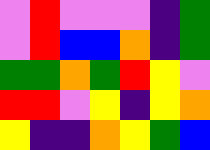[["violet", "red", "violet", "violet", "violet", "indigo", "green"], ["violet", "red", "blue", "blue", "orange", "indigo", "green"], ["green", "green", "orange", "green", "red", "yellow", "violet"], ["red", "red", "violet", "yellow", "indigo", "yellow", "orange"], ["yellow", "indigo", "indigo", "orange", "yellow", "green", "blue"]]